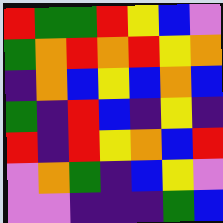[["red", "green", "green", "red", "yellow", "blue", "violet"], ["green", "orange", "red", "orange", "red", "yellow", "orange"], ["indigo", "orange", "blue", "yellow", "blue", "orange", "blue"], ["green", "indigo", "red", "blue", "indigo", "yellow", "indigo"], ["red", "indigo", "red", "yellow", "orange", "blue", "red"], ["violet", "orange", "green", "indigo", "blue", "yellow", "violet"], ["violet", "violet", "indigo", "indigo", "indigo", "green", "blue"]]